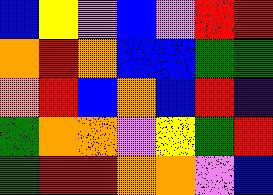[["blue", "yellow", "violet", "blue", "violet", "red", "red"], ["orange", "red", "orange", "blue", "blue", "green", "green"], ["orange", "red", "blue", "orange", "blue", "red", "indigo"], ["green", "orange", "orange", "violet", "yellow", "green", "red"], ["green", "red", "red", "orange", "orange", "violet", "blue"]]